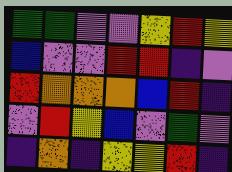[["green", "green", "violet", "violet", "yellow", "red", "yellow"], ["blue", "violet", "violet", "red", "red", "indigo", "violet"], ["red", "orange", "orange", "orange", "blue", "red", "indigo"], ["violet", "red", "yellow", "blue", "violet", "green", "violet"], ["indigo", "orange", "indigo", "yellow", "yellow", "red", "indigo"]]